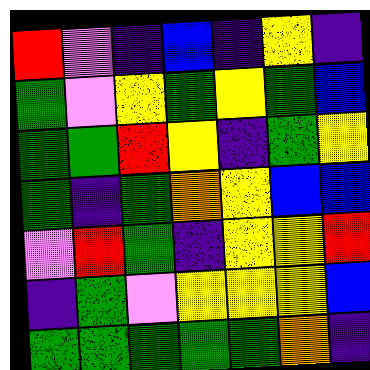[["red", "violet", "indigo", "blue", "indigo", "yellow", "indigo"], ["green", "violet", "yellow", "green", "yellow", "green", "blue"], ["green", "green", "red", "yellow", "indigo", "green", "yellow"], ["green", "indigo", "green", "orange", "yellow", "blue", "blue"], ["violet", "red", "green", "indigo", "yellow", "yellow", "red"], ["indigo", "green", "violet", "yellow", "yellow", "yellow", "blue"], ["green", "green", "green", "green", "green", "orange", "indigo"]]